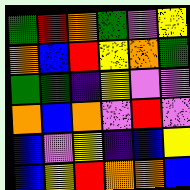[["green", "red", "orange", "green", "violet", "yellow"], ["orange", "blue", "red", "yellow", "orange", "green"], ["green", "green", "indigo", "yellow", "violet", "violet"], ["orange", "blue", "orange", "violet", "red", "violet"], ["blue", "violet", "yellow", "indigo", "blue", "yellow"], ["blue", "yellow", "red", "orange", "orange", "blue"]]